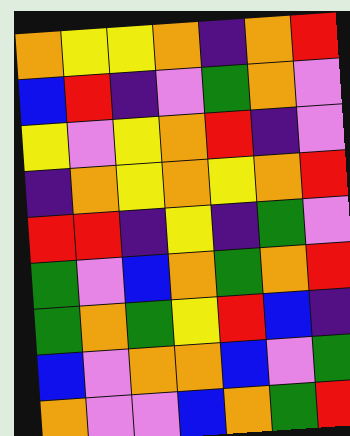[["orange", "yellow", "yellow", "orange", "indigo", "orange", "red"], ["blue", "red", "indigo", "violet", "green", "orange", "violet"], ["yellow", "violet", "yellow", "orange", "red", "indigo", "violet"], ["indigo", "orange", "yellow", "orange", "yellow", "orange", "red"], ["red", "red", "indigo", "yellow", "indigo", "green", "violet"], ["green", "violet", "blue", "orange", "green", "orange", "red"], ["green", "orange", "green", "yellow", "red", "blue", "indigo"], ["blue", "violet", "orange", "orange", "blue", "violet", "green"], ["orange", "violet", "violet", "blue", "orange", "green", "red"]]